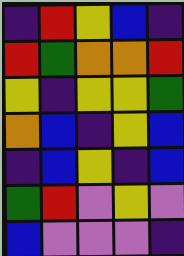[["indigo", "red", "yellow", "blue", "indigo"], ["red", "green", "orange", "orange", "red"], ["yellow", "indigo", "yellow", "yellow", "green"], ["orange", "blue", "indigo", "yellow", "blue"], ["indigo", "blue", "yellow", "indigo", "blue"], ["green", "red", "violet", "yellow", "violet"], ["blue", "violet", "violet", "violet", "indigo"]]